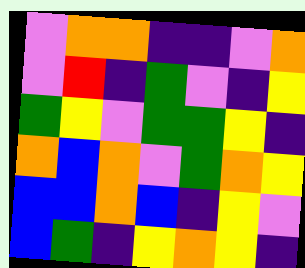[["violet", "orange", "orange", "indigo", "indigo", "violet", "orange"], ["violet", "red", "indigo", "green", "violet", "indigo", "yellow"], ["green", "yellow", "violet", "green", "green", "yellow", "indigo"], ["orange", "blue", "orange", "violet", "green", "orange", "yellow"], ["blue", "blue", "orange", "blue", "indigo", "yellow", "violet"], ["blue", "green", "indigo", "yellow", "orange", "yellow", "indigo"]]